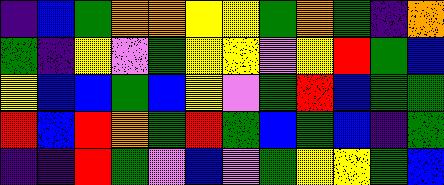[["indigo", "blue", "green", "orange", "orange", "yellow", "yellow", "green", "orange", "green", "indigo", "orange"], ["green", "indigo", "yellow", "violet", "green", "yellow", "yellow", "violet", "yellow", "red", "green", "blue"], ["yellow", "blue", "blue", "green", "blue", "yellow", "violet", "green", "red", "blue", "green", "green"], ["red", "blue", "red", "orange", "green", "red", "green", "blue", "green", "blue", "indigo", "green"], ["indigo", "indigo", "red", "green", "violet", "blue", "violet", "green", "yellow", "yellow", "green", "blue"]]